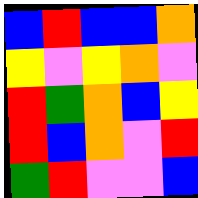[["blue", "red", "blue", "blue", "orange"], ["yellow", "violet", "yellow", "orange", "violet"], ["red", "green", "orange", "blue", "yellow"], ["red", "blue", "orange", "violet", "red"], ["green", "red", "violet", "violet", "blue"]]